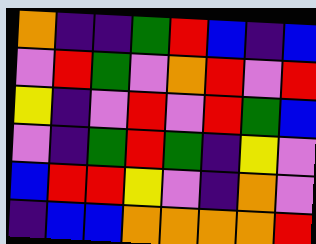[["orange", "indigo", "indigo", "green", "red", "blue", "indigo", "blue"], ["violet", "red", "green", "violet", "orange", "red", "violet", "red"], ["yellow", "indigo", "violet", "red", "violet", "red", "green", "blue"], ["violet", "indigo", "green", "red", "green", "indigo", "yellow", "violet"], ["blue", "red", "red", "yellow", "violet", "indigo", "orange", "violet"], ["indigo", "blue", "blue", "orange", "orange", "orange", "orange", "red"]]